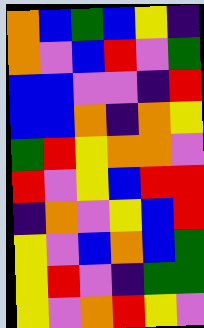[["orange", "blue", "green", "blue", "yellow", "indigo"], ["orange", "violet", "blue", "red", "violet", "green"], ["blue", "blue", "violet", "violet", "indigo", "red"], ["blue", "blue", "orange", "indigo", "orange", "yellow"], ["green", "red", "yellow", "orange", "orange", "violet"], ["red", "violet", "yellow", "blue", "red", "red"], ["indigo", "orange", "violet", "yellow", "blue", "red"], ["yellow", "violet", "blue", "orange", "blue", "green"], ["yellow", "red", "violet", "indigo", "green", "green"], ["yellow", "violet", "orange", "red", "yellow", "violet"]]